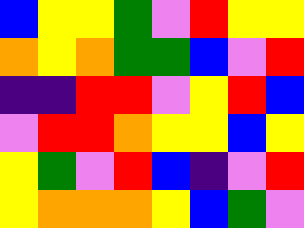[["blue", "yellow", "yellow", "green", "violet", "red", "yellow", "yellow"], ["orange", "yellow", "orange", "green", "green", "blue", "violet", "red"], ["indigo", "indigo", "red", "red", "violet", "yellow", "red", "blue"], ["violet", "red", "red", "orange", "yellow", "yellow", "blue", "yellow"], ["yellow", "green", "violet", "red", "blue", "indigo", "violet", "red"], ["yellow", "orange", "orange", "orange", "yellow", "blue", "green", "violet"]]